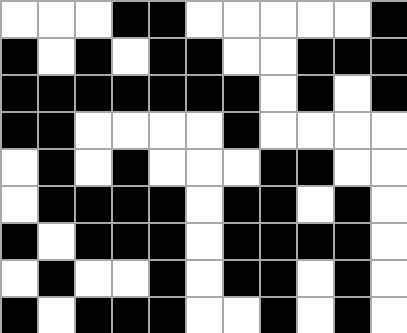[["white", "white", "white", "black", "black", "white", "white", "white", "white", "white", "black"], ["black", "white", "black", "white", "black", "black", "white", "white", "black", "black", "black"], ["black", "black", "black", "black", "black", "black", "black", "white", "black", "white", "black"], ["black", "black", "white", "white", "white", "white", "black", "white", "white", "white", "white"], ["white", "black", "white", "black", "white", "white", "white", "black", "black", "white", "white"], ["white", "black", "black", "black", "black", "white", "black", "black", "white", "black", "white"], ["black", "white", "black", "black", "black", "white", "black", "black", "black", "black", "white"], ["white", "black", "white", "white", "black", "white", "black", "black", "white", "black", "white"], ["black", "white", "black", "black", "black", "white", "white", "black", "white", "black", "white"]]